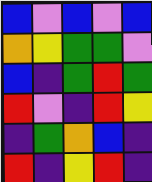[["blue", "violet", "blue", "violet", "blue"], ["orange", "yellow", "green", "green", "violet"], ["blue", "indigo", "green", "red", "green"], ["red", "violet", "indigo", "red", "yellow"], ["indigo", "green", "orange", "blue", "indigo"], ["red", "indigo", "yellow", "red", "indigo"]]